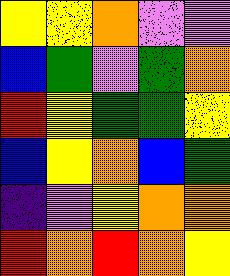[["yellow", "yellow", "orange", "violet", "violet"], ["blue", "green", "violet", "green", "orange"], ["red", "yellow", "green", "green", "yellow"], ["blue", "yellow", "orange", "blue", "green"], ["indigo", "violet", "yellow", "orange", "orange"], ["red", "orange", "red", "orange", "yellow"]]